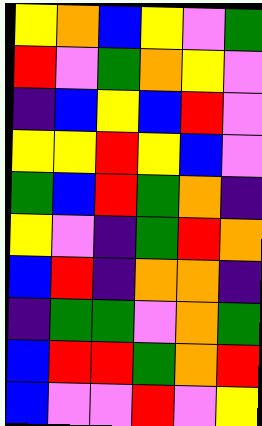[["yellow", "orange", "blue", "yellow", "violet", "green"], ["red", "violet", "green", "orange", "yellow", "violet"], ["indigo", "blue", "yellow", "blue", "red", "violet"], ["yellow", "yellow", "red", "yellow", "blue", "violet"], ["green", "blue", "red", "green", "orange", "indigo"], ["yellow", "violet", "indigo", "green", "red", "orange"], ["blue", "red", "indigo", "orange", "orange", "indigo"], ["indigo", "green", "green", "violet", "orange", "green"], ["blue", "red", "red", "green", "orange", "red"], ["blue", "violet", "violet", "red", "violet", "yellow"]]